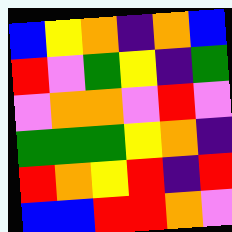[["blue", "yellow", "orange", "indigo", "orange", "blue"], ["red", "violet", "green", "yellow", "indigo", "green"], ["violet", "orange", "orange", "violet", "red", "violet"], ["green", "green", "green", "yellow", "orange", "indigo"], ["red", "orange", "yellow", "red", "indigo", "red"], ["blue", "blue", "red", "red", "orange", "violet"]]